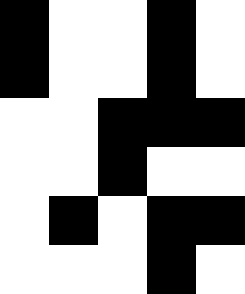[["black", "white", "white", "black", "white"], ["black", "white", "white", "black", "white"], ["white", "white", "black", "black", "black"], ["white", "white", "black", "white", "white"], ["white", "black", "white", "black", "black"], ["white", "white", "white", "black", "white"]]